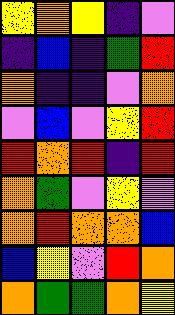[["yellow", "orange", "yellow", "indigo", "violet"], ["indigo", "blue", "indigo", "green", "red"], ["orange", "indigo", "indigo", "violet", "orange"], ["violet", "blue", "violet", "yellow", "red"], ["red", "orange", "red", "indigo", "red"], ["orange", "green", "violet", "yellow", "violet"], ["orange", "red", "orange", "orange", "blue"], ["blue", "yellow", "violet", "red", "orange"], ["orange", "green", "green", "orange", "yellow"]]